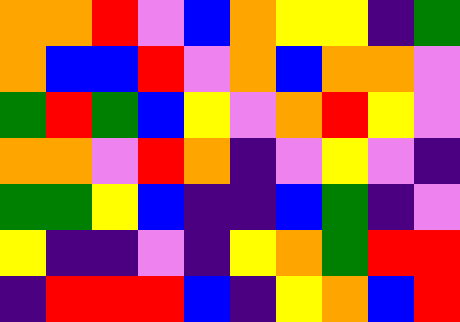[["orange", "orange", "red", "violet", "blue", "orange", "yellow", "yellow", "indigo", "green"], ["orange", "blue", "blue", "red", "violet", "orange", "blue", "orange", "orange", "violet"], ["green", "red", "green", "blue", "yellow", "violet", "orange", "red", "yellow", "violet"], ["orange", "orange", "violet", "red", "orange", "indigo", "violet", "yellow", "violet", "indigo"], ["green", "green", "yellow", "blue", "indigo", "indigo", "blue", "green", "indigo", "violet"], ["yellow", "indigo", "indigo", "violet", "indigo", "yellow", "orange", "green", "red", "red"], ["indigo", "red", "red", "red", "blue", "indigo", "yellow", "orange", "blue", "red"]]